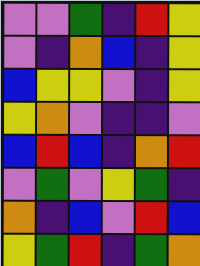[["violet", "violet", "green", "indigo", "red", "yellow"], ["violet", "indigo", "orange", "blue", "indigo", "yellow"], ["blue", "yellow", "yellow", "violet", "indigo", "yellow"], ["yellow", "orange", "violet", "indigo", "indigo", "violet"], ["blue", "red", "blue", "indigo", "orange", "red"], ["violet", "green", "violet", "yellow", "green", "indigo"], ["orange", "indigo", "blue", "violet", "red", "blue"], ["yellow", "green", "red", "indigo", "green", "orange"]]